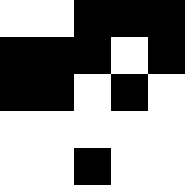[["white", "white", "black", "black", "black"], ["black", "black", "black", "white", "black"], ["black", "black", "white", "black", "white"], ["white", "white", "white", "white", "white"], ["white", "white", "black", "white", "white"]]